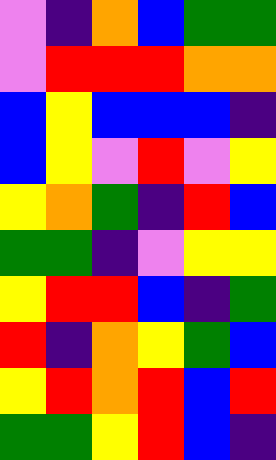[["violet", "indigo", "orange", "blue", "green", "green"], ["violet", "red", "red", "red", "orange", "orange"], ["blue", "yellow", "blue", "blue", "blue", "indigo"], ["blue", "yellow", "violet", "red", "violet", "yellow"], ["yellow", "orange", "green", "indigo", "red", "blue"], ["green", "green", "indigo", "violet", "yellow", "yellow"], ["yellow", "red", "red", "blue", "indigo", "green"], ["red", "indigo", "orange", "yellow", "green", "blue"], ["yellow", "red", "orange", "red", "blue", "red"], ["green", "green", "yellow", "red", "blue", "indigo"]]